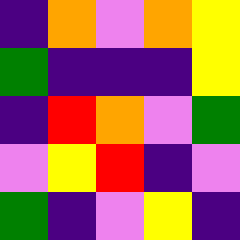[["indigo", "orange", "violet", "orange", "yellow"], ["green", "indigo", "indigo", "indigo", "yellow"], ["indigo", "red", "orange", "violet", "green"], ["violet", "yellow", "red", "indigo", "violet"], ["green", "indigo", "violet", "yellow", "indigo"]]